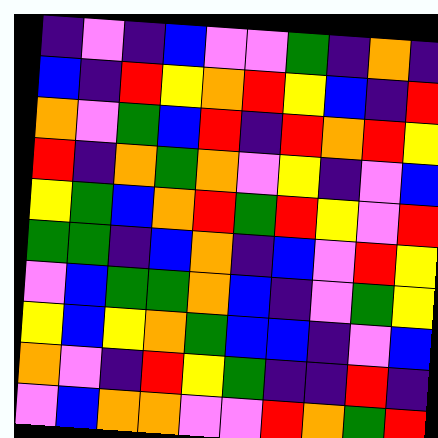[["indigo", "violet", "indigo", "blue", "violet", "violet", "green", "indigo", "orange", "indigo"], ["blue", "indigo", "red", "yellow", "orange", "red", "yellow", "blue", "indigo", "red"], ["orange", "violet", "green", "blue", "red", "indigo", "red", "orange", "red", "yellow"], ["red", "indigo", "orange", "green", "orange", "violet", "yellow", "indigo", "violet", "blue"], ["yellow", "green", "blue", "orange", "red", "green", "red", "yellow", "violet", "red"], ["green", "green", "indigo", "blue", "orange", "indigo", "blue", "violet", "red", "yellow"], ["violet", "blue", "green", "green", "orange", "blue", "indigo", "violet", "green", "yellow"], ["yellow", "blue", "yellow", "orange", "green", "blue", "blue", "indigo", "violet", "blue"], ["orange", "violet", "indigo", "red", "yellow", "green", "indigo", "indigo", "red", "indigo"], ["violet", "blue", "orange", "orange", "violet", "violet", "red", "orange", "green", "red"]]